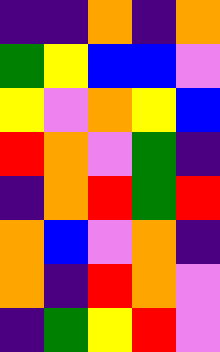[["indigo", "indigo", "orange", "indigo", "orange"], ["green", "yellow", "blue", "blue", "violet"], ["yellow", "violet", "orange", "yellow", "blue"], ["red", "orange", "violet", "green", "indigo"], ["indigo", "orange", "red", "green", "red"], ["orange", "blue", "violet", "orange", "indigo"], ["orange", "indigo", "red", "orange", "violet"], ["indigo", "green", "yellow", "red", "violet"]]